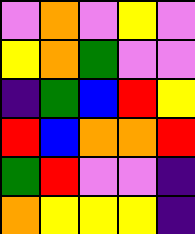[["violet", "orange", "violet", "yellow", "violet"], ["yellow", "orange", "green", "violet", "violet"], ["indigo", "green", "blue", "red", "yellow"], ["red", "blue", "orange", "orange", "red"], ["green", "red", "violet", "violet", "indigo"], ["orange", "yellow", "yellow", "yellow", "indigo"]]